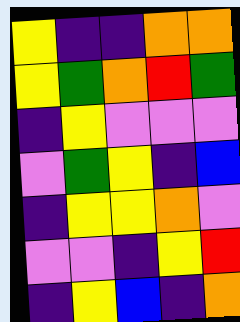[["yellow", "indigo", "indigo", "orange", "orange"], ["yellow", "green", "orange", "red", "green"], ["indigo", "yellow", "violet", "violet", "violet"], ["violet", "green", "yellow", "indigo", "blue"], ["indigo", "yellow", "yellow", "orange", "violet"], ["violet", "violet", "indigo", "yellow", "red"], ["indigo", "yellow", "blue", "indigo", "orange"]]